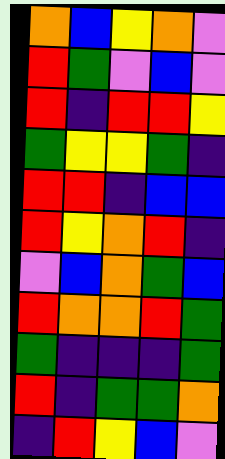[["orange", "blue", "yellow", "orange", "violet"], ["red", "green", "violet", "blue", "violet"], ["red", "indigo", "red", "red", "yellow"], ["green", "yellow", "yellow", "green", "indigo"], ["red", "red", "indigo", "blue", "blue"], ["red", "yellow", "orange", "red", "indigo"], ["violet", "blue", "orange", "green", "blue"], ["red", "orange", "orange", "red", "green"], ["green", "indigo", "indigo", "indigo", "green"], ["red", "indigo", "green", "green", "orange"], ["indigo", "red", "yellow", "blue", "violet"]]